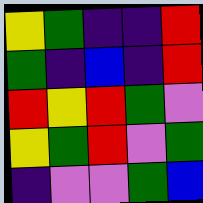[["yellow", "green", "indigo", "indigo", "red"], ["green", "indigo", "blue", "indigo", "red"], ["red", "yellow", "red", "green", "violet"], ["yellow", "green", "red", "violet", "green"], ["indigo", "violet", "violet", "green", "blue"]]